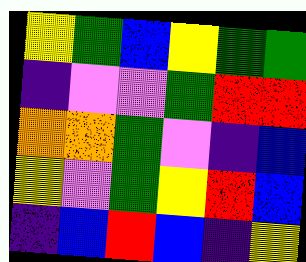[["yellow", "green", "blue", "yellow", "green", "green"], ["indigo", "violet", "violet", "green", "red", "red"], ["orange", "orange", "green", "violet", "indigo", "blue"], ["yellow", "violet", "green", "yellow", "red", "blue"], ["indigo", "blue", "red", "blue", "indigo", "yellow"]]